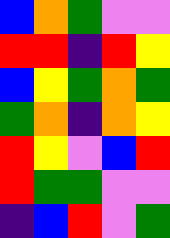[["blue", "orange", "green", "violet", "violet"], ["red", "red", "indigo", "red", "yellow"], ["blue", "yellow", "green", "orange", "green"], ["green", "orange", "indigo", "orange", "yellow"], ["red", "yellow", "violet", "blue", "red"], ["red", "green", "green", "violet", "violet"], ["indigo", "blue", "red", "violet", "green"]]